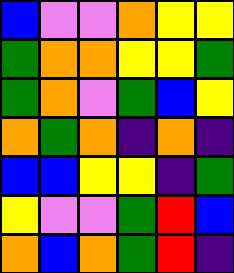[["blue", "violet", "violet", "orange", "yellow", "yellow"], ["green", "orange", "orange", "yellow", "yellow", "green"], ["green", "orange", "violet", "green", "blue", "yellow"], ["orange", "green", "orange", "indigo", "orange", "indigo"], ["blue", "blue", "yellow", "yellow", "indigo", "green"], ["yellow", "violet", "violet", "green", "red", "blue"], ["orange", "blue", "orange", "green", "red", "indigo"]]